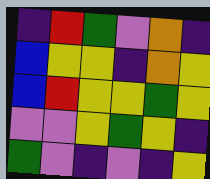[["indigo", "red", "green", "violet", "orange", "indigo"], ["blue", "yellow", "yellow", "indigo", "orange", "yellow"], ["blue", "red", "yellow", "yellow", "green", "yellow"], ["violet", "violet", "yellow", "green", "yellow", "indigo"], ["green", "violet", "indigo", "violet", "indigo", "yellow"]]